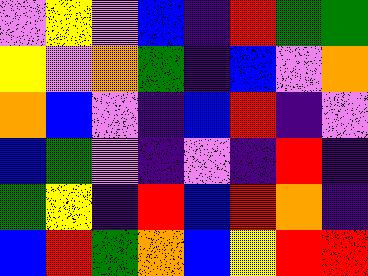[["violet", "yellow", "violet", "blue", "indigo", "red", "green", "green"], ["yellow", "violet", "orange", "green", "indigo", "blue", "violet", "orange"], ["orange", "blue", "violet", "indigo", "blue", "red", "indigo", "violet"], ["blue", "green", "violet", "indigo", "violet", "indigo", "red", "indigo"], ["green", "yellow", "indigo", "red", "blue", "red", "orange", "indigo"], ["blue", "red", "green", "orange", "blue", "yellow", "red", "red"]]